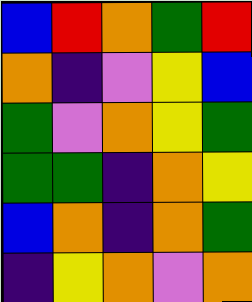[["blue", "red", "orange", "green", "red"], ["orange", "indigo", "violet", "yellow", "blue"], ["green", "violet", "orange", "yellow", "green"], ["green", "green", "indigo", "orange", "yellow"], ["blue", "orange", "indigo", "orange", "green"], ["indigo", "yellow", "orange", "violet", "orange"]]